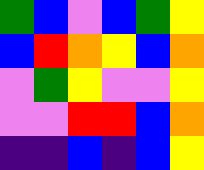[["green", "blue", "violet", "blue", "green", "yellow"], ["blue", "red", "orange", "yellow", "blue", "orange"], ["violet", "green", "yellow", "violet", "violet", "yellow"], ["violet", "violet", "red", "red", "blue", "orange"], ["indigo", "indigo", "blue", "indigo", "blue", "yellow"]]